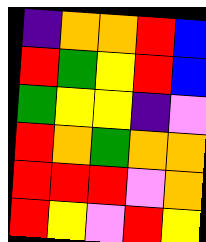[["indigo", "orange", "orange", "red", "blue"], ["red", "green", "yellow", "red", "blue"], ["green", "yellow", "yellow", "indigo", "violet"], ["red", "orange", "green", "orange", "orange"], ["red", "red", "red", "violet", "orange"], ["red", "yellow", "violet", "red", "yellow"]]